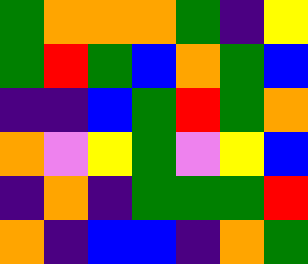[["green", "orange", "orange", "orange", "green", "indigo", "yellow"], ["green", "red", "green", "blue", "orange", "green", "blue"], ["indigo", "indigo", "blue", "green", "red", "green", "orange"], ["orange", "violet", "yellow", "green", "violet", "yellow", "blue"], ["indigo", "orange", "indigo", "green", "green", "green", "red"], ["orange", "indigo", "blue", "blue", "indigo", "orange", "green"]]